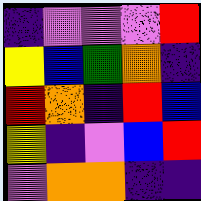[["indigo", "violet", "violet", "violet", "red"], ["yellow", "blue", "green", "orange", "indigo"], ["red", "orange", "indigo", "red", "blue"], ["yellow", "indigo", "violet", "blue", "red"], ["violet", "orange", "orange", "indigo", "indigo"]]